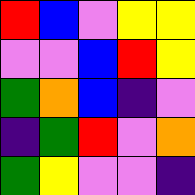[["red", "blue", "violet", "yellow", "yellow"], ["violet", "violet", "blue", "red", "yellow"], ["green", "orange", "blue", "indigo", "violet"], ["indigo", "green", "red", "violet", "orange"], ["green", "yellow", "violet", "violet", "indigo"]]